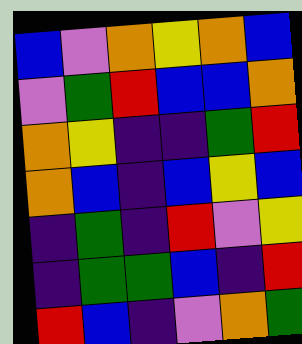[["blue", "violet", "orange", "yellow", "orange", "blue"], ["violet", "green", "red", "blue", "blue", "orange"], ["orange", "yellow", "indigo", "indigo", "green", "red"], ["orange", "blue", "indigo", "blue", "yellow", "blue"], ["indigo", "green", "indigo", "red", "violet", "yellow"], ["indigo", "green", "green", "blue", "indigo", "red"], ["red", "blue", "indigo", "violet", "orange", "green"]]